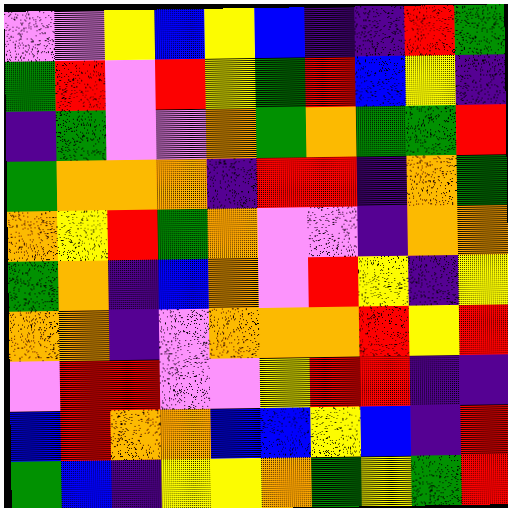[["violet", "violet", "yellow", "blue", "yellow", "blue", "indigo", "indigo", "red", "green"], ["green", "red", "violet", "red", "yellow", "green", "red", "blue", "yellow", "indigo"], ["indigo", "green", "violet", "violet", "orange", "green", "orange", "green", "green", "red"], ["green", "orange", "orange", "orange", "indigo", "red", "red", "indigo", "orange", "green"], ["orange", "yellow", "red", "green", "orange", "violet", "violet", "indigo", "orange", "orange"], ["green", "orange", "indigo", "blue", "orange", "violet", "red", "yellow", "indigo", "yellow"], ["orange", "orange", "indigo", "violet", "orange", "orange", "orange", "red", "yellow", "red"], ["violet", "red", "red", "violet", "violet", "yellow", "red", "red", "indigo", "indigo"], ["blue", "red", "orange", "orange", "blue", "blue", "yellow", "blue", "indigo", "red"], ["green", "blue", "indigo", "yellow", "yellow", "orange", "green", "yellow", "green", "red"]]